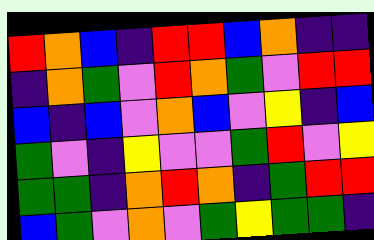[["red", "orange", "blue", "indigo", "red", "red", "blue", "orange", "indigo", "indigo"], ["indigo", "orange", "green", "violet", "red", "orange", "green", "violet", "red", "red"], ["blue", "indigo", "blue", "violet", "orange", "blue", "violet", "yellow", "indigo", "blue"], ["green", "violet", "indigo", "yellow", "violet", "violet", "green", "red", "violet", "yellow"], ["green", "green", "indigo", "orange", "red", "orange", "indigo", "green", "red", "red"], ["blue", "green", "violet", "orange", "violet", "green", "yellow", "green", "green", "indigo"]]